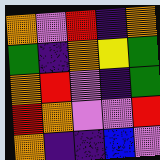[["orange", "violet", "red", "indigo", "orange"], ["green", "indigo", "orange", "yellow", "green"], ["orange", "red", "violet", "indigo", "green"], ["red", "orange", "violet", "violet", "red"], ["orange", "indigo", "indigo", "blue", "violet"]]